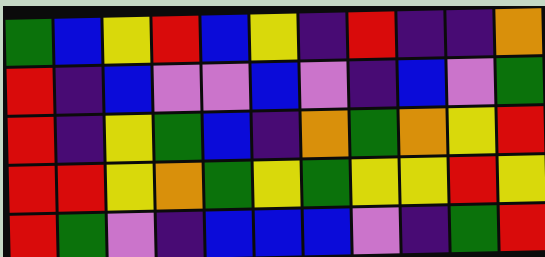[["green", "blue", "yellow", "red", "blue", "yellow", "indigo", "red", "indigo", "indigo", "orange"], ["red", "indigo", "blue", "violet", "violet", "blue", "violet", "indigo", "blue", "violet", "green"], ["red", "indigo", "yellow", "green", "blue", "indigo", "orange", "green", "orange", "yellow", "red"], ["red", "red", "yellow", "orange", "green", "yellow", "green", "yellow", "yellow", "red", "yellow"], ["red", "green", "violet", "indigo", "blue", "blue", "blue", "violet", "indigo", "green", "red"]]